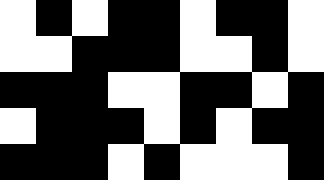[["white", "black", "white", "black", "black", "white", "black", "black", "white"], ["white", "white", "black", "black", "black", "white", "white", "black", "white"], ["black", "black", "black", "white", "white", "black", "black", "white", "black"], ["white", "black", "black", "black", "white", "black", "white", "black", "black"], ["black", "black", "black", "white", "black", "white", "white", "white", "black"]]